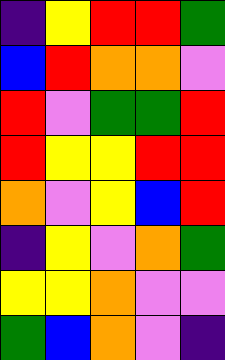[["indigo", "yellow", "red", "red", "green"], ["blue", "red", "orange", "orange", "violet"], ["red", "violet", "green", "green", "red"], ["red", "yellow", "yellow", "red", "red"], ["orange", "violet", "yellow", "blue", "red"], ["indigo", "yellow", "violet", "orange", "green"], ["yellow", "yellow", "orange", "violet", "violet"], ["green", "blue", "orange", "violet", "indigo"]]